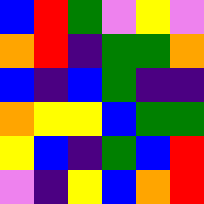[["blue", "red", "green", "violet", "yellow", "violet"], ["orange", "red", "indigo", "green", "green", "orange"], ["blue", "indigo", "blue", "green", "indigo", "indigo"], ["orange", "yellow", "yellow", "blue", "green", "green"], ["yellow", "blue", "indigo", "green", "blue", "red"], ["violet", "indigo", "yellow", "blue", "orange", "red"]]